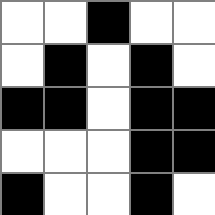[["white", "white", "black", "white", "white"], ["white", "black", "white", "black", "white"], ["black", "black", "white", "black", "black"], ["white", "white", "white", "black", "black"], ["black", "white", "white", "black", "white"]]